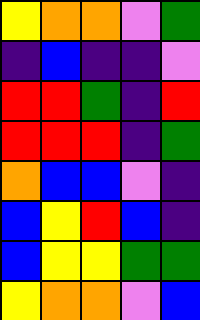[["yellow", "orange", "orange", "violet", "green"], ["indigo", "blue", "indigo", "indigo", "violet"], ["red", "red", "green", "indigo", "red"], ["red", "red", "red", "indigo", "green"], ["orange", "blue", "blue", "violet", "indigo"], ["blue", "yellow", "red", "blue", "indigo"], ["blue", "yellow", "yellow", "green", "green"], ["yellow", "orange", "orange", "violet", "blue"]]